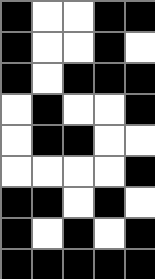[["black", "white", "white", "black", "black"], ["black", "white", "white", "black", "white"], ["black", "white", "black", "black", "black"], ["white", "black", "white", "white", "black"], ["white", "black", "black", "white", "white"], ["white", "white", "white", "white", "black"], ["black", "black", "white", "black", "white"], ["black", "white", "black", "white", "black"], ["black", "black", "black", "black", "black"]]